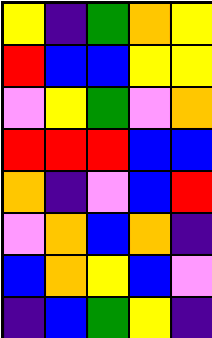[["yellow", "indigo", "green", "orange", "yellow"], ["red", "blue", "blue", "yellow", "yellow"], ["violet", "yellow", "green", "violet", "orange"], ["red", "red", "red", "blue", "blue"], ["orange", "indigo", "violet", "blue", "red"], ["violet", "orange", "blue", "orange", "indigo"], ["blue", "orange", "yellow", "blue", "violet"], ["indigo", "blue", "green", "yellow", "indigo"]]